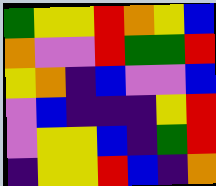[["green", "yellow", "yellow", "red", "orange", "yellow", "blue"], ["orange", "violet", "violet", "red", "green", "green", "red"], ["yellow", "orange", "indigo", "blue", "violet", "violet", "blue"], ["violet", "blue", "indigo", "indigo", "indigo", "yellow", "red"], ["violet", "yellow", "yellow", "blue", "indigo", "green", "red"], ["indigo", "yellow", "yellow", "red", "blue", "indigo", "orange"]]